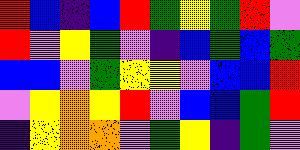[["red", "blue", "indigo", "blue", "red", "green", "yellow", "green", "red", "violet"], ["red", "violet", "yellow", "green", "violet", "indigo", "blue", "green", "blue", "green"], ["blue", "blue", "violet", "green", "yellow", "yellow", "violet", "blue", "blue", "red"], ["violet", "yellow", "orange", "yellow", "red", "violet", "blue", "blue", "green", "red"], ["indigo", "yellow", "orange", "orange", "violet", "green", "yellow", "indigo", "green", "violet"]]